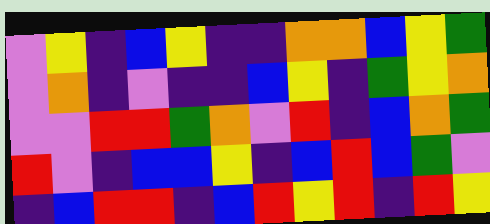[["violet", "yellow", "indigo", "blue", "yellow", "indigo", "indigo", "orange", "orange", "blue", "yellow", "green"], ["violet", "orange", "indigo", "violet", "indigo", "indigo", "blue", "yellow", "indigo", "green", "yellow", "orange"], ["violet", "violet", "red", "red", "green", "orange", "violet", "red", "indigo", "blue", "orange", "green"], ["red", "violet", "indigo", "blue", "blue", "yellow", "indigo", "blue", "red", "blue", "green", "violet"], ["indigo", "blue", "red", "red", "indigo", "blue", "red", "yellow", "red", "indigo", "red", "yellow"]]